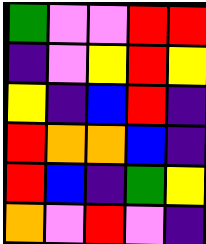[["green", "violet", "violet", "red", "red"], ["indigo", "violet", "yellow", "red", "yellow"], ["yellow", "indigo", "blue", "red", "indigo"], ["red", "orange", "orange", "blue", "indigo"], ["red", "blue", "indigo", "green", "yellow"], ["orange", "violet", "red", "violet", "indigo"]]